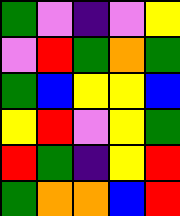[["green", "violet", "indigo", "violet", "yellow"], ["violet", "red", "green", "orange", "green"], ["green", "blue", "yellow", "yellow", "blue"], ["yellow", "red", "violet", "yellow", "green"], ["red", "green", "indigo", "yellow", "red"], ["green", "orange", "orange", "blue", "red"]]